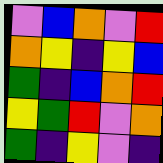[["violet", "blue", "orange", "violet", "red"], ["orange", "yellow", "indigo", "yellow", "blue"], ["green", "indigo", "blue", "orange", "red"], ["yellow", "green", "red", "violet", "orange"], ["green", "indigo", "yellow", "violet", "indigo"]]